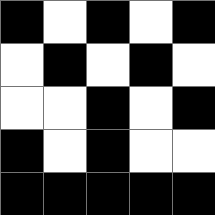[["black", "white", "black", "white", "black"], ["white", "black", "white", "black", "white"], ["white", "white", "black", "white", "black"], ["black", "white", "black", "white", "white"], ["black", "black", "black", "black", "black"]]